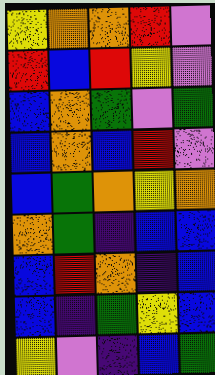[["yellow", "orange", "orange", "red", "violet"], ["red", "blue", "red", "yellow", "violet"], ["blue", "orange", "green", "violet", "green"], ["blue", "orange", "blue", "red", "violet"], ["blue", "green", "orange", "yellow", "orange"], ["orange", "green", "indigo", "blue", "blue"], ["blue", "red", "orange", "indigo", "blue"], ["blue", "indigo", "green", "yellow", "blue"], ["yellow", "violet", "indigo", "blue", "green"]]